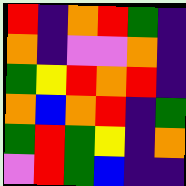[["red", "indigo", "orange", "red", "green", "indigo"], ["orange", "indigo", "violet", "violet", "orange", "indigo"], ["green", "yellow", "red", "orange", "red", "indigo"], ["orange", "blue", "orange", "red", "indigo", "green"], ["green", "red", "green", "yellow", "indigo", "orange"], ["violet", "red", "green", "blue", "indigo", "indigo"]]